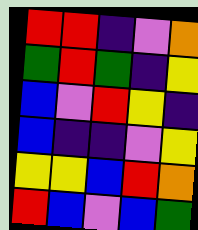[["red", "red", "indigo", "violet", "orange"], ["green", "red", "green", "indigo", "yellow"], ["blue", "violet", "red", "yellow", "indigo"], ["blue", "indigo", "indigo", "violet", "yellow"], ["yellow", "yellow", "blue", "red", "orange"], ["red", "blue", "violet", "blue", "green"]]